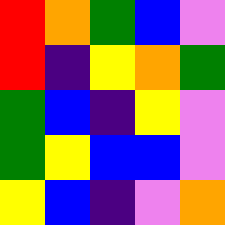[["red", "orange", "green", "blue", "violet"], ["red", "indigo", "yellow", "orange", "green"], ["green", "blue", "indigo", "yellow", "violet"], ["green", "yellow", "blue", "blue", "violet"], ["yellow", "blue", "indigo", "violet", "orange"]]